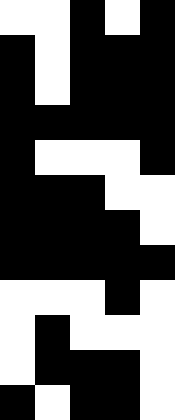[["white", "white", "black", "white", "black"], ["black", "white", "black", "black", "black"], ["black", "white", "black", "black", "black"], ["black", "black", "black", "black", "black"], ["black", "white", "white", "white", "black"], ["black", "black", "black", "white", "white"], ["black", "black", "black", "black", "white"], ["black", "black", "black", "black", "black"], ["white", "white", "white", "black", "white"], ["white", "black", "white", "white", "white"], ["white", "black", "black", "black", "white"], ["black", "white", "black", "black", "white"]]